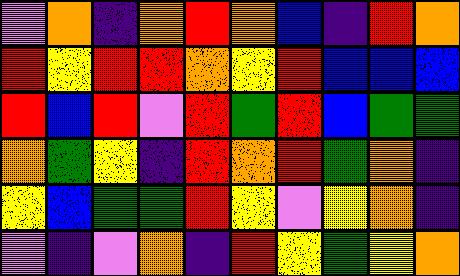[["violet", "orange", "indigo", "orange", "red", "orange", "blue", "indigo", "red", "orange"], ["red", "yellow", "red", "red", "orange", "yellow", "red", "blue", "blue", "blue"], ["red", "blue", "red", "violet", "red", "green", "red", "blue", "green", "green"], ["orange", "green", "yellow", "indigo", "red", "orange", "red", "green", "orange", "indigo"], ["yellow", "blue", "green", "green", "red", "yellow", "violet", "yellow", "orange", "indigo"], ["violet", "indigo", "violet", "orange", "indigo", "red", "yellow", "green", "yellow", "orange"]]